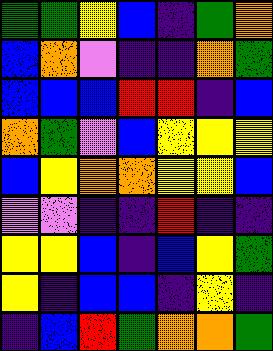[["green", "green", "yellow", "blue", "indigo", "green", "orange"], ["blue", "orange", "violet", "indigo", "indigo", "orange", "green"], ["blue", "blue", "blue", "red", "red", "indigo", "blue"], ["orange", "green", "violet", "blue", "yellow", "yellow", "yellow"], ["blue", "yellow", "orange", "orange", "yellow", "yellow", "blue"], ["violet", "violet", "indigo", "indigo", "red", "indigo", "indigo"], ["yellow", "yellow", "blue", "indigo", "blue", "yellow", "green"], ["yellow", "indigo", "blue", "blue", "indigo", "yellow", "indigo"], ["indigo", "blue", "red", "green", "orange", "orange", "green"]]